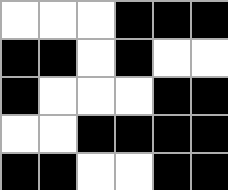[["white", "white", "white", "black", "black", "black"], ["black", "black", "white", "black", "white", "white"], ["black", "white", "white", "white", "black", "black"], ["white", "white", "black", "black", "black", "black"], ["black", "black", "white", "white", "black", "black"]]